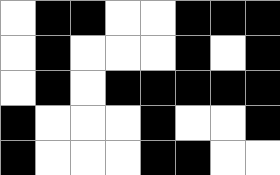[["white", "black", "black", "white", "white", "black", "black", "black"], ["white", "black", "white", "white", "white", "black", "white", "black"], ["white", "black", "white", "black", "black", "black", "black", "black"], ["black", "white", "white", "white", "black", "white", "white", "black"], ["black", "white", "white", "white", "black", "black", "white", "white"]]